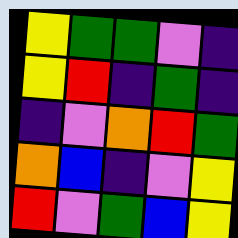[["yellow", "green", "green", "violet", "indigo"], ["yellow", "red", "indigo", "green", "indigo"], ["indigo", "violet", "orange", "red", "green"], ["orange", "blue", "indigo", "violet", "yellow"], ["red", "violet", "green", "blue", "yellow"]]